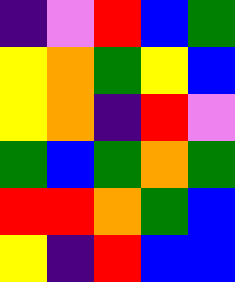[["indigo", "violet", "red", "blue", "green"], ["yellow", "orange", "green", "yellow", "blue"], ["yellow", "orange", "indigo", "red", "violet"], ["green", "blue", "green", "orange", "green"], ["red", "red", "orange", "green", "blue"], ["yellow", "indigo", "red", "blue", "blue"]]